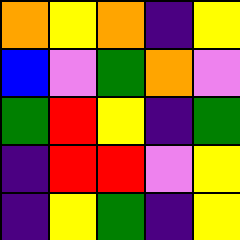[["orange", "yellow", "orange", "indigo", "yellow"], ["blue", "violet", "green", "orange", "violet"], ["green", "red", "yellow", "indigo", "green"], ["indigo", "red", "red", "violet", "yellow"], ["indigo", "yellow", "green", "indigo", "yellow"]]